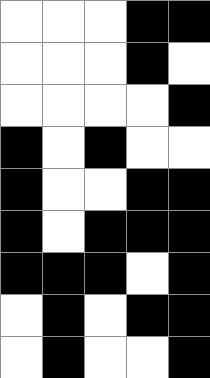[["white", "white", "white", "black", "black"], ["white", "white", "white", "black", "white"], ["white", "white", "white", "white", "black"], ["black", "white", "black", "white", "white"], ["black", "white", "white", "black", "black"], ["black", "white", "black", "black", "black"], ["black", "black", "black", "white", "black"], ["white", "black", "white", "black", "black"], ["white", "black", "white", "white", "black"]]